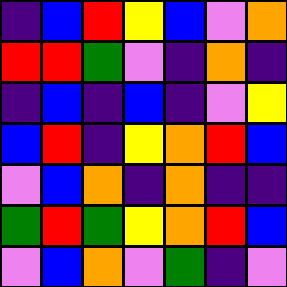[["indigo", "blue", "red", "yellow", "blue", "violet", "orange"], ["red", "red", "green", "violet", "indigo", "orange", "indigo"], ["indigo", "blue", "indigo", "blue", "indigo", "violet", "yellow"], ["blue", "red", "indigo", "yellow", "orange", "red", "blue"], ["violet", "blue", "orange", "indigo", "orange", "indigo", "indigo"], ["green", "red", "green", "yellow", "orange", "red", "blue"], ["violet", "blue", "orange", "violet", "green", "indigo", "violet"]]